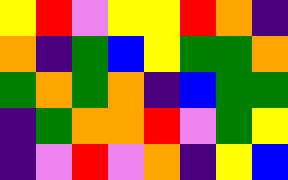[["yellow", "red", "violet", "yellow", "yellow", "red", "orange", "indigo"], ["orange", "indigo", "green", "blue", "yellow", "green", "green", "orange"], ["green", "orange", "green", "orange", "indigo", "blue", "green", "green"], ["indigo", "green", "orange", "orange", "red", "violet", "green", "yellow"], ["indigo", "violet", "red", "violet", "orange", "indigo", "yellow", "blue"]]